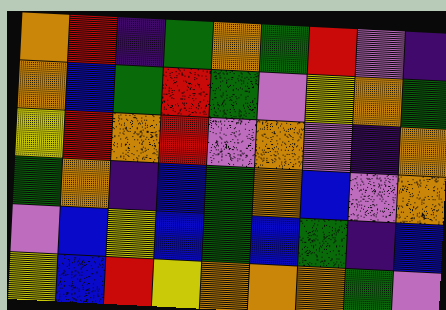[["orange", "red", "indigo", "green", "orange", "green", "red", "violet", "indigo"], ["orange", "blue", "green", "red", "green", "violet", "yellow", "orange", "green"], ["yellow", "red", "orange", "red", "violet", "orange", "violet", "indigo", "orange"], ["green", "orange", "indigo", "blue", "green", "orange", "blue", "violet", "orange"], ["violet", "blue", "yellow", "blue", "green", "blue", "green", "indigo", "blue"], ["yellow", "blue", "red", "yellow", "orange", "orange", "orange", "green", "violet"]]